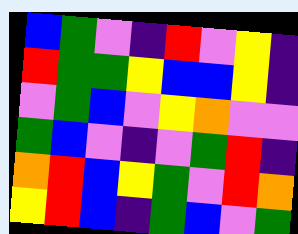[["blue", "green", "violet", "indigo", "red", "violet", "yellow", "indigo"], ["red", "green", "green", "yellow", "blue", "blue", "yellow", "indigo"], ["violet", "green", "blue", "violet", "yellow", "orange", "violet", "violet"], ["green", "blue", "violet", "indigo", "violet", "green", "red", "indigo"], ["orange", "red", "blue", "yellow", "green", "violet", "red", "orange"], ["yellow", "red", "blue", "indigo", "green", "blue", "violet", "green"]]